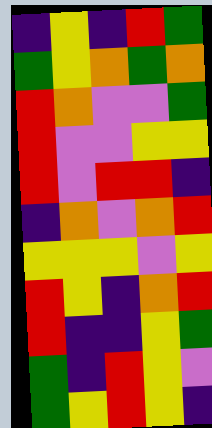[["indigo", "yellow", "indigo", "red", "green"], ["green", "yellow", "orange", "green", "orange"], ["red", "orange", "violet", "violet", "green"], ["red", "violet", "violet", "yellow", "yellow"], ["red", "violet", "red", "red", "indigo"], ["indigo", "orange", "violet", "orange", "red"], ["yellow", "yellow", "yellow", "violet", "yellow"], ["red", "yellow", "indigo", "orange", "red"], ["red", "indigo", "indigo", "yellow", "green"], ["green", "indigo", "red", "yellow", "violet"], ["green", "yellow", "red", "yellow", "indigo"]]